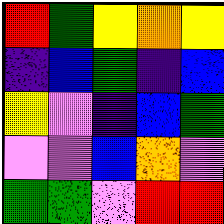[["red", "green", "yellow", "orange", "yellow"], ["indigo", "blue", "green", "indigo", "blue"], ["yellow", "violet", "indigo", "blue", "green"], ["violet", "violet", "blue", "orange", "violet"], ["green", "green", "violet", "red", "red"]]